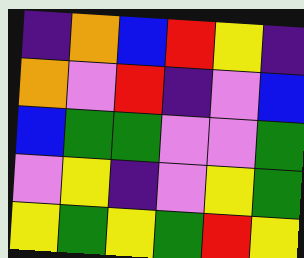[["indigo", "orange", "blue", "red", "yellow", "indigo"], ["orange", "violet", "red", "indigo", "violet", "blue"], ["blue", "green", "green", "violet", "violet", "green"], ["violet", "yellow", "indigo", "violet", "yellow", "green"], ["yellow", "green", "yellow", "green", "red", "yellow"]]